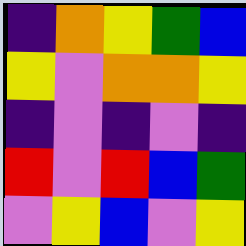[["indigo", "orange", "yellow", "green", "blue"], ["yellow", "violet", "orange", "orange", "yellow"], ["indigo", "violet", "indigo", "violet", "indigo"], ["red", "violet", "red", "blue", "green"], ["violet", "yellow", "blue", "violet", "yellow"]]